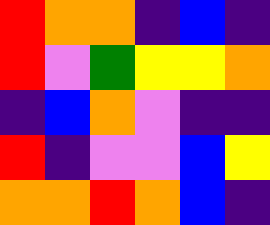[["red", "orange", "orange", "indigo", "blue", "indigo"], ["red", "violet", "green", "yellow", "yellow", "orange"], ["indigo", "blue", "orange", "violet", "indigo", "indigo"], ["red", "indigo", "violet", "violet", "blue", "yellow"], ["orange", "orange", "red", "orange", "blue", "indigo"]]